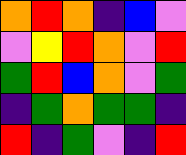[["orange", "red", "orange", "indigo", "blue", "violet"], ["violet", "yellow", "red", "orange", "violet", "red"], ["green", "red", "blue", "orange", "violet", "green"], ["indigo", "green", "orange", "green", "green", "indigo"], ["red", "indigo", "green", "violet", "indigo", "red"]]